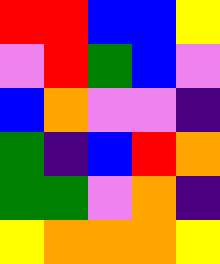[["red", "red", "blue", "blue", "yellow"], ["violet", "red", "green", "blue", "violet"], ["blue", "orange", "violet", "violet", "indigo"], ["green", "indigo", "blue", "red", "orange"], ["green", "green", "violet", "orange", "indigo"], ["yellow", "orange", "orange", "orange", "yellow"]]